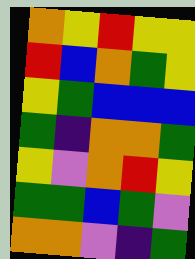[["orange", "yellow", "red", "yellow", "yellow"], ["red", "blue", "orange", "green", "yellow"], ["yellow", "green", "blue", "blue", "blue"], ["green", "indigo", "orange", "orange", "green"], ["yellow", "violet", "orange", "red", "yellow"], ["green", "green", "blue", "green", "violet"], ["orange", "orange", "violet", "indigo", "green"]]